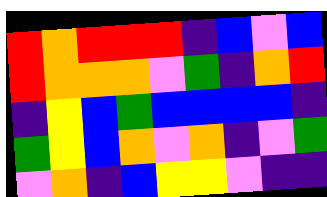[["red", "orange", "red", "red", "red", "indigo", "blue", "violet", "blue"], ["red", "orange", "orange", "orange", "violet", "green", "indigo", "orange", "red"], ["indigo", "yellow", "blue", "green", "blue", "blue", "blue", "blue", "indigo"], ["green", "yellow", "blue", "orange", "violet", "orange", "indigo", "violet", "green"], ["violet", "orange", "indigo", "blue", "yellow", "yellow", "violet", "indigo", "indigo"]]